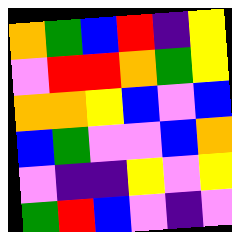[["orange", "green", "blue", "red", "indigo", "yellow"], ["violet", "red", "red", "orange", "green", "yellow"], ["orange", "orange", "yellow", "blue", "violet", "blue"], ["blue", "green", "violet", "violet", "blue", "orange"], ["violet", "indigo", "indigo", "yellow", "violet", "yellow"], ["green", "red", "blue", "violet", "indigo", "violet"]]